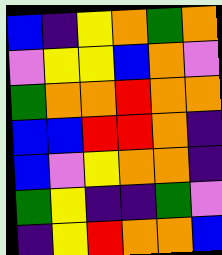[["blue", "indigo", "yellow", "orange", "green", "orange"], ["violet", "yellow", "yellow", "blue", "orange", "violet"], ["green", "orange", "orange", "red", "orange", "orange"], ["blue", "blue", "red", "red", "orange", "indigo"], ["blue", "violet", "yellow", "orange", "orange", "indigo"], ["green", "yellow", "indigo", "indigo", "green", "violet"], ["indigo", "yellow", "red", "orange", "orange", "blue"]]